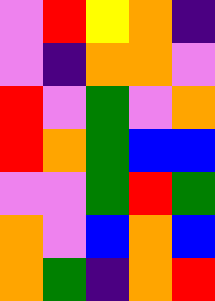[["violet", "red", "yellow", "orange", "indigo"], ["violet", "indigo", "orange", "orange", "violet"], ["red", "violet", "green", "violet", "orange"], ["red", "orange", "green", "blue", "blue"], ["violet", "violet", "green", "red", "green"], ["orange", "violet", "blue", "orange", "blue"], ["orange", "green", "indigo", "orange", "red"]]